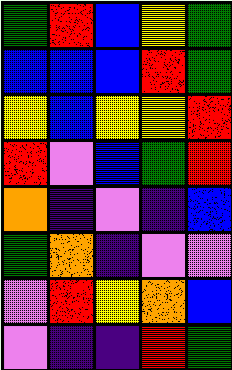[["green", "red", "blue", "yellow", "green"], ["blue", "blue", "blue", "red", "green"], ["yellow", "blue", "yellow", "yellow", "red"], ["red", "violet", "blue", "green", "red"], ["orange", "indigo", "violet", "indigo", "blue"], ["green", "orange", "indigo", "violet", "violet"], ["violet", "red", "yellow", "orange", "blue"], ["violet", "indigo", "indigo", "red", "green"]]